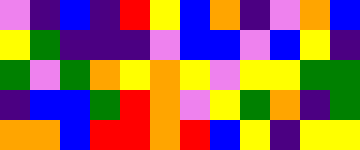[["violet", "indigo", "blue", "indigo", "red", "yellow", "blue", "orange", "indigo", "violet", "orange", "blue"], ["yellow", "green", "indigo", "indigo", "indigo", "violet", "blue", "blue", "violet", "blue", "yellow", "indigo"], ["green", "violet", "green", "orange", "yellow", "orange", "yellow", "violet", "yellow", "yellow", "green", "green"], ["indigo", "blue", "blue", "green", "red", "orange", "violet", "yellow", "green", "orange", "indigo", "green"], ["orange", "orange", "blue", "red", "red", "orange", "red", "blue", "yellow", "indigo", "yellow", "yellow"]]